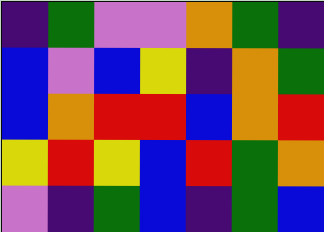[["indigo", "green", "violet", "violet", "orange", "green", "indigo"], ["blue", "violet", "blue", "yellow", "indigo", "orange", "green"], ["blue", "orange", "red", "red", "blue", "orange", "red"], ["yellow", "red", "yellow", "blue", "red", "green", "orange"], ["violet", "indigo", "green", "blue", "indigo", "green", "blue"]]